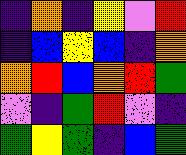[["indigo", "orange", "indigo", "yellow", "violet", "red"], ["indigo", "blue", "yellow", "blue", "indigo", "orange"], ["orange", "red", "blue", "orange", "red", "green"], ["violet", "indigo", "green", "red", "violet", "indigo"], ["green", "yellow", "green", "indigo", "blue", "green"]]